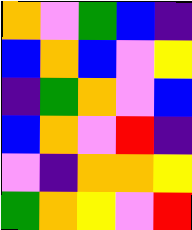[["orange", "violet", "green", "blue", "indigo"], ["blue", "orange", "blue", "violet", "yellow"], ["indigo", "green", "orange", "violet", "blue"], ["blue", "orange", "violet", "red", "indigo"], ["violet", "indigo", "orange", "orange", "yellow"], ["green", "orange", "yellow", "violet", "red"]]